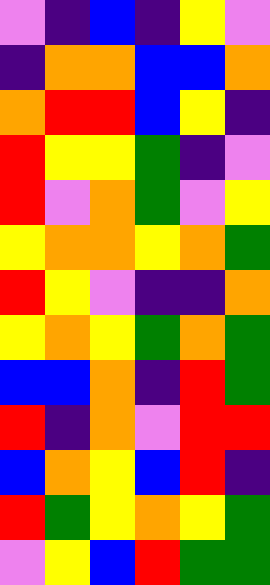[["violet", "indigo", "blue", "indigo", "yellow", "violet"], ["indigo", "orange", "orange", "blue", "blue", "orange"], ["orange", "red", "red", "blue", "yellow", "indigo"], ["red", "yellow", "yellow", "green", "indigo", "violet"], ["red", "violet", "orange", "green", "violet", "yellow"], ["yellow", "orange", "orange", "yellow", "orange", "green"], ["red", "yellow", "violet", "indigo", "indigo", "orange"], ["yellow", "orange", "yellow", "green", "orange", "green"], ["blue", "blue", "orange", "indigo", "red", "green"], ["red", "indigo", "orange", "violet", "red", "red"], ["blue", "orange", "yellow", "blue", "red", "indigo"], ["red", "green", "yellow", "orange", "yellow", "green"], ["violet", "yellow", "blue", "red", "green", "green"]]